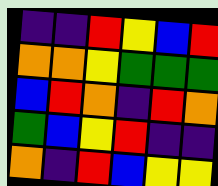[["indigo", "indigo", "red", "yellow", "blue", "red"], ["orange", "orange", "yellow", "green", "green", "green"], ["blue", "red", "orange", "indigo", "red", "orange"], ["green", "blue", "yellow", "red", "indigo", "indigo"], ["orange", "indigo", "red", "blue", "yellow", "yellow"]]